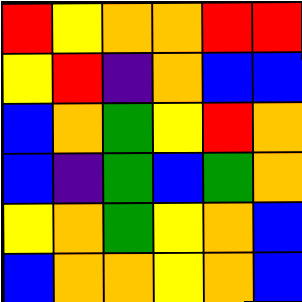[["red", "yellow", "orange", "orange", "red", "red"], ["yellow", "red", "indigo", "orange", "blue", "blue"], ["blue", "orange", "green", "yellow", "red", "orange"], ["blue", "indigo", "green", "blue", "green", "orange"], ["yellow", "orange", "green", "yellow", "orange", "blue"], ["blue", "orange", "orange", "yellow", "orange", "blue"]]